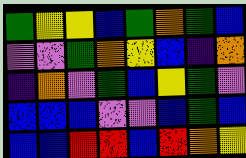[["green", "yellow", "yellow", "blue", "green", "orange", "green", "blue"], ["violet", "violet", "green", "orange", "yellow", "blue", "indigo", "orange"], ["indigo", "orange", "violet", "green", "blue", "yellow", "green", "violet"], ["blue", "blue", "blue", "violet", "violet", "blue", "green", "blue"], ["blue", "blue", "red", "red", "blue", "red", "orange", "yellow"]]